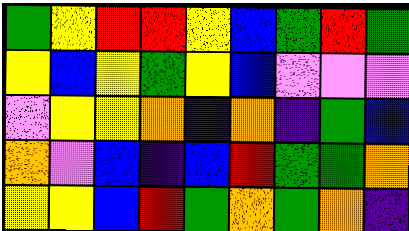[["green", "yellow", "red", "red", "yellow", "blue", "green", "red", "green"], ["yellow", "blue", "yellow", "green", "yellow", "blue", "violet", "violet", "violet"], ["violet", "yellow", "yellow", "orange", "indigo", "orange", "indigo", "green", "blue"], ["orange", "violet", "blue", "indigo", "blue", "red", "green", "green", "orange"], ["yellow", "yellow", "blue", "red", "green", "orange", "green", "orange", "indigo"]]